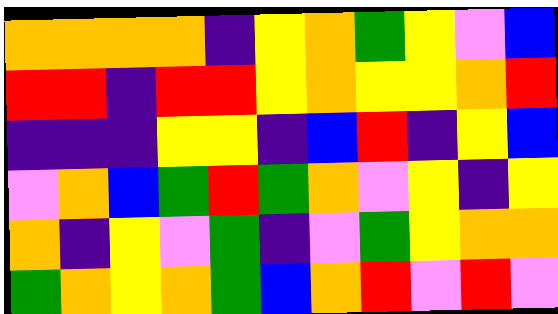[["orange", "orange", "orange", "orange", "indigo", "yellow", "orange", "green", "yellow", "violet", "blue"], ["red", "red", "indigo", "red", "red", "yellow", "orange", "yellow", "yellow", "orange", "red"], ["indigo", "indigo", "indigo", "yellow", "yellow", "indigo", "blue", "red", "indigo", "yellow", "blue"], ["violet", "orange", "blue", "green", "red", "green", "orange", "violet", "yellow", "indigo", "yellow"], ["orange", "indigo", "yellow", "violet", "green", "indigo", "violet", "green", "yellow", "orange", "orange"], ["green", "orange", "yellow", "orange", "green", "blue", "orange", "red", "violet", "red", "violet"]]